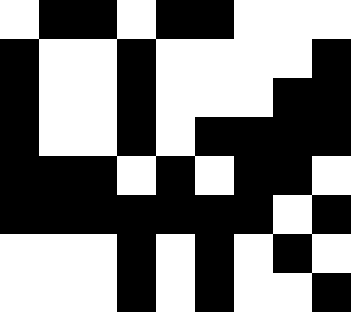[["white", "black", "black", "white", "black", "black", "white", "white", "white"], ["black", "white", "white", "black", "white", "white", "white", "white", "black"], ["black", "white", "white", "black", "white", "white", "white", "black", "black"], ["black", "white", "white", "black", "white", "black", "black", "black", "black"], ["black", "black", "black", "white", "black", "white", "black", "black", "white"], ["black", "black", "black", "black", "black", "black", "black", "white", "black"], ["white", "white", "white", "black", "white", "black", "white", "black", "white"], ["white", "white", "white", "black", "white", "black", "white", "white", "black"]]